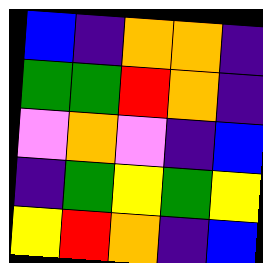[["blue", "indigo", "orange", "orange", "indigo"], ["green", "green", "red", "orange", "indigo"], ["violet", "orange", "violet", "indigo", "blue"], ["indigo", "green", "yellow", "green", "yellow"], ["yellow", "red", "orange", "indigo", "blue"]]